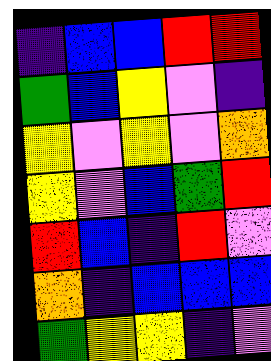[["indigo", "blue", "blue", "red", "red"], ["green", "blue", "yellow", "violet", "indigo"], ["yellow", "violet", "yellow", "violet", "orange"], ["yellow", "violet", "blue", "green", "red"], ["red", "blue", "indigo", "red", "violet"], ["orange", "indigo", "blue", "blue", "blue"], ["green", "yellow", "yellow", "indigo", "violet"]]